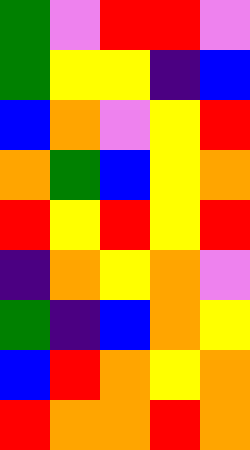[["green", "violet", "red", "red", "violet"], ["green", "yellow", "yellow", "indigo", "blue"], ["blue", "orange", "violet", "yellow", "red"], ["orange", "green", "blue", "yellow", "orange"], ["red", "yellow", "red", "yellow", "red"], ["indigo", "orange", "yellow", "orange", "violet"], ["green", "indigo", "blue", "orange", "yellow"], ["blue", "red", "orange", "yellow", "orange"], ["red", "orange", "orange", "red", "orange"]]